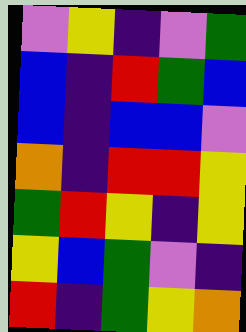[["violet", "yellow", "indigo", "violet", "green"], ["blue", "indigo", "red", "green", "blue"], ["blue", "indigo", "blue", "blue", "violet"], ["orange", "indigo", "red", "red", "yellow"], ["green", "red", "yellow", "indigo", "yellow"], ["yellow", "blue", "green", "violet", "indigo"], ["red", "indigo", "green", "yellow", "orange"]]